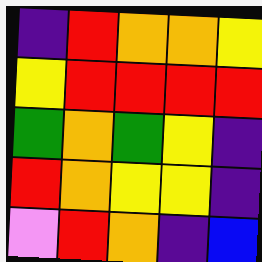[["indigo", "red", "orange", "orange", "yellow"], ["yellow", "red", "red", "red", "red"], ["green", "orange", "green", "yellow", "indigo"], ["red", "orange", "yellow", "yellow", "indigo"], ["violet", "red", "orange", "indigo", "blue"]]